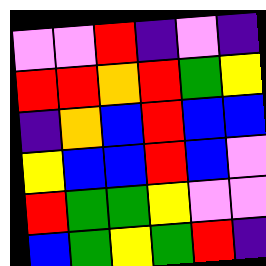[["violet", "violet", "red", "indigo", "violet", "indigo"], ["red", "red", "orange", "red", "green", "yellow"], ["indigo", "orange", "blue", "red", "blue", "blue"], ["yellow", "blue", "blue", "red", "blue", "violet"], ["red", "green", "green", "yellow", "violet", "violet"], ["blue", "green", "yellow", "green", "red", "indigo"]]